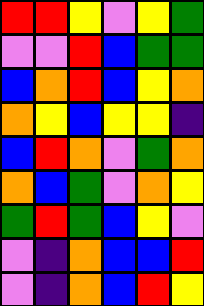[["red", "red", "yellow", "violet", "yellow", "green"], ["violet", "violet", "red", "blue", "green", "green"], ["blue", "orange", "red", "blue", "yellow", "orange"], ["orange", "yellow", "blue", "yellow", "yellow", "indigo"], ["blue", "red", "orange", "violet", "green", "orange"], ["orange", "blue", "green", "violet", "orange", "yellow"], ["green", "red", "green", "blue", "yellow", "violet"], ["violet", "indigo", "orange", "blue", "blue", "red"], ["violet", "indigo", "orange", "blue", "red", "yellow"]]